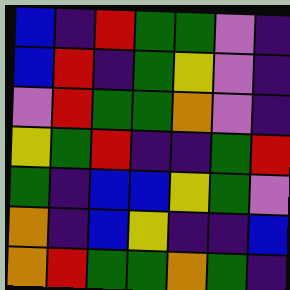[["blue", "indigo", "red", "green", "green", "violet", "indigo"], ["blue", "red", "indigo", "green", "yellow", "violet", "indigo"], ["violet", "red", "green", "green", "orange", "violet", "indigo"], ["yellow", "green", "red", "indigo", "indigo", "green", "red"], ["green", "indigo", "blue", "blue", "yellow", "green", "violet"], ["orange", "indigo", "blue", "yellow", "indigo", "indigo", "blue"], ["orange", "red", "green", "green", "orange", "green", "indigo"]]